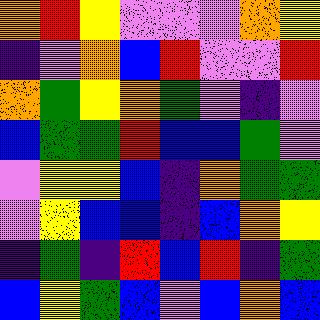[["orange", "red", "yellow", "violet", "violet", "violet", "orange", "yellow"], ["indigo", "violet", "orange", "blue", "red", "violet", "violet", "red"], ["orange", "green", "yellow", "orange", "green", "violet", "indigo", "violet"], ["blue", "green", "green", "red", "blue", "blue", "green", "violet"], ["violet", "yellow", "yellow", "blue", "indigo", "orange", "green", "green"], ["violet", "yellow", "blue", "blue", "indigo", "blue", "orange", "yellow"], ["indigo", "green", "indigo", "red", "blue", "red", "indigo", "green"], ["blue", "yellow", "green", "blue", "violet", "blue", "orange", "blue"]]